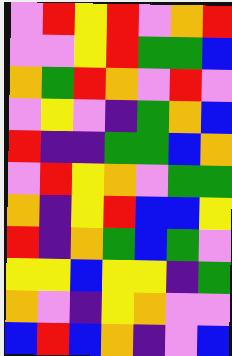[["violet", "red", "yellow", "red", "violet", "orange", "red"], ["violet", "violet", "yellow", "red", "green", "green", "blue"], ["orange", "green", "red", "orange", "violet", "red", "violet"], ["violet", "yellow", "violet", "indigo", "green", "orange", "blue"], ["red", "indigo", "indigo", "green", "green", "blue", "orange"], ["violet", "red", "yellow", "orange", "violet", "green", "green"], ["orange", "indigo", "yellow", "red", "blue", "blue", "yellow"], ["red", "indigo", "orange", "green", "blue", "green", "violet"], ["yellow", "yellow", "blue", "yellow", "yellow", "indigo", "green"], ["orange", "violet", "indigo", "yellow", "orange", "violet", "violet"], ["blue", "red", "blue", "orange", "indigo", "violet", "blue"]]